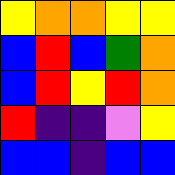[["yellow", "orange", "orange", "yellow", "yellow"], ["blue", "red", "blue", "green", "orange"], ["blue", "red", "yellow", "red", "orange"], ["red", "indigo", "indigo", "violet", "yellow"], ["blue", "blue", "indigo", "blue", "blue"]]